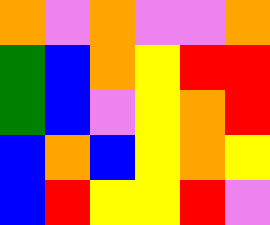[["orange", "violet", "orange", "violet", "violet", "orange"], ["green", "blue", "orange", "yellow", "red", "red"], ["green", "blue", "violet", "yellow", "orange", "red"], ["blue", "orange", "blue", "yellow", "orange", "yellow"], ["blue", "red", "yellow", "yellow", "red", "violet"]]